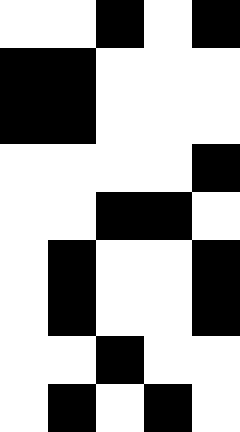[["white", "white", "black", "white", "black"], ["black", "black", "white", "white", "white"], ["black", "black", "white", "white", "white"], ["white", "white", "white", "white", "black"], ["white", "white", "black", "black", "white"], ["white", "black", "white", "white", "black"], ["white", "black", "white", "white", "black"], ["white", "white", "black", "white", "white"], ["white", "black", "white", "black", "white"]]